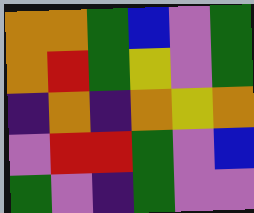[["orange", "orange", "green", "blue", "violet", "green"], ["orange", "red", "green", "yellow", "violet", "green"], ["indigo", "orange", "indigo", "orange", "yellow", "orange"], ["violet", "red", "red", "green", "violet", "blue"], ["green", "violet", "indigo", "green", "violet", "violet"]]